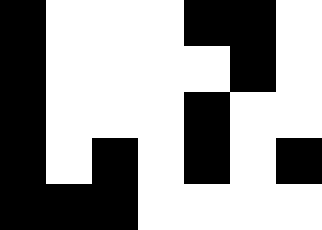[["black", "white", "white", "white", "black", "black", "white"], ["black", "white", "white", "white", "white", "black", "white"], ["black", "white", "white", "white", "black", "white", "white"], ["black", "white", "black", "white", "black", "white", "black"], ["black", "black", "black", "white", "white", "white", "white"]]